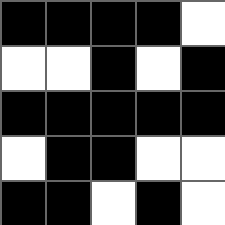[["black", "black", "black", "black", "white"], ["white", "white", "black", "white", "black"], ["black", "black", "black", "black", "black"], ["white", "black", "black", "white", "white"], ["black", "black", "white", "black", "white"]]